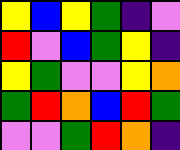[["yellow", "blue", "yellow", "green", "indigo", "violet"], ["red", "violet", "blue", "green", "yellow", "indigo"], ["yellow", "green", "violet", "violet", "yellow", "orange"], ["green", "red", "orange", "blue", "red", "green"], ["violet", "violet", "green", "red", "orange", "indigo"]]